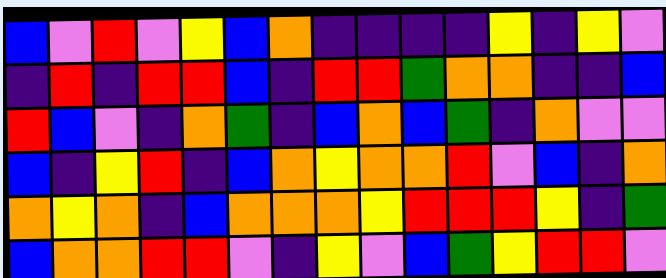[["blue", "violet", "red", "violet", "yellow", "blue", "orange", "indigo", "indigo", "indigo", "indigo", "yellow", "indigo", "yellow", "violet"], ["indigo", "red", "indigo", "red", "red", "blue", "indigo", "red", "red", "green", "orange", "orange", "indigo", "indigo", "blue"], ["red", "blue", "violet", "indigo", "orange", "green", "indigo", "blue", "orange", "blue", "green", "indigo", "orange", "violet", "violet"], ["blue", "indigo", "yellow", "red", "indigo", "blue", "orange", "yellow", "orange", "orange", "red", "violet", "blue", "indigo", "orange"], ["orange", "yellow", "orange", "indigo", "blue", "orange", "orange", "orange", "yellow", "red", "red", "red", "yellow", "indigo", "green"], ["blue", "orange", "orange", "red", "red", "violet", "indigo", "yellow", "violet", "blue", "green", "yellow", "red", "red", "violet"]]